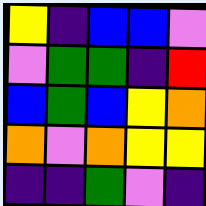[["yellow", "indigo", "blue", "blue", "violet"], ["violet", "green", "green", "indigo", "red"], ["blue", "green", "blue", "yellow", "orange"], ["orange", "violet", "orange", "yellow", "yellow"], ["indigo", "indigo", "green", "violet", "indigo"]]